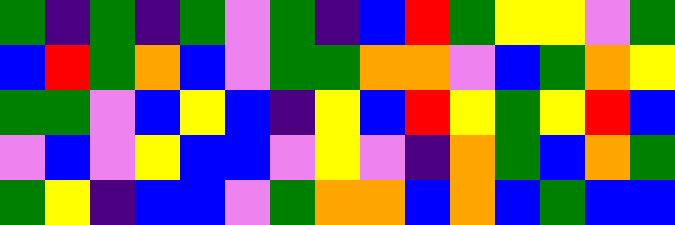[["green", "indigo", "green", "indigo", "green", "violet", "green", "indigo", "blue", "red", "green", "yellow", "yellow", "violet", "green"], ["blue", "red", "green", "orange", "blue", "violet", "green", "green", "orange", "orange", "violet", "blue", "green", "orange", "yellow"], ["green", "green", "violet", "blue", "yellow", "blue", "indigo", "yellow", "blue", "red", "yellow", "green", "yellow", "red", "blue"], ["violet", "blue", "violet", "yellow", "blue", "blue", "violet", "yellow", "violet", "indigo", "orange", "green", "blue", "orange", "green"], ["green", "yellow", "indigo", "blue", "blue", "violet", "green", "orange", "orange", "blue", "orange", "blue", "green", "blue", "blue"]]